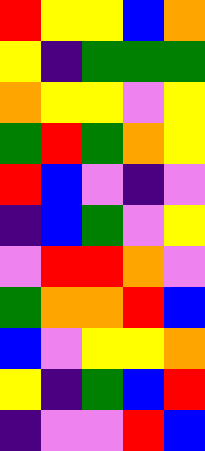[["red", "yellow", "yellow", "blue", "orange"], ["yellow", "indigo", "green", "green", "green"], ["orange", "yellow", "yellow", "violet", "yellow"], ["green", "red", "green", "orange", "yellow"], ["red", "blue", "violet", "indigo", "violet"], ["indigo", "blue", "green", "violet", "yellow"], ["violet", "red", "red", "orange", "violet"], ["green", "orange", "orange", "red", "blue"], ["blue", "violet", "yellow", "yellow", "orange"], ["yellow", "indigo", "green", "blue", "red"], ["indigo", "violet", "violet", "red", "blue"]]